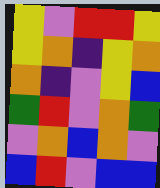[["yellow", "violet", "red", "red", "yellow"], ["yellow", "orange", "indigo", "yellow", "orange"], ["orange", "indigo", "violet", "yellow", "blue"], ["green", "red", "violet", "orange", "green"], ["violet", "orange", "blue", "orange", "violet"], ["blue", "red", "violet", "blue", "blue"]]